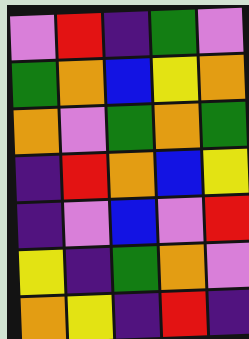[["violet", "red", "indigo", "green", "violet"], ["green", "orange", "blue", "yellow", "orange"], ["orange", "violet", "green", "orange", "green"], ["indigo", "red", "orange", "blue", "yellow"], ["indigo", "violet", "blue", "violet", "red"], ["yellow", "indigo", "green", "orange", "violet"], ["orange", "yellow", "indigo", "red", "indigo"]]